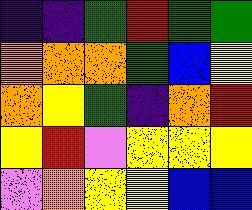[["indigo", "indigo", "green", "red", "green", "green"], ["orange", "orange", "orange", "green", "blue", "yellow"], ["orange", "yellow", "green", "indigo", "orange", "red"], ["yellow", "red", "violet", "yellow", "yellow", "yellow"], ["violet", "orange", "yellow", "yellow", "blue", "blue"]]